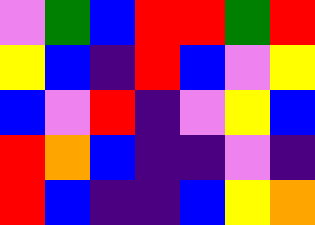[["violet", "green", "blue", "red", "red", "green", "red"], ["yellow", "blue", "indigo", "red", "blue", "violet", "yellow"], ["blue", "violet", "red", "indigo", "violet", "yellow", "blue"], ["red", "orange", "blue", "indigo", "indigo", "violet", "indigo"], ["red", "blue", "indigo", "indigo", "blue", "yellow", "orange"]]